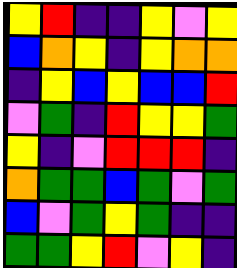[["yellow", "red", "indigo", "indigo", "yellow", "violet", "yellow"], ["blue", "orange", "yellow", "indigo", "yellow", "orange", "orange"], ["indigo", "yellow", "blue", "yellow", "blue", "blue", "red"], ["violet", "green", "indigo", "red", "yellow", "yellow", "green"], ["yellow", "indigo", "violet", "red", "red", "red", "indigo"], ["orange", "green", "green", "blue", "green", "violet", "green"], ["blue", "violet", "green", "yellow", "green", "indigo", "indigo"], ["green", "green", "yellow", "red", "violet", "yellow", "indigo"]]